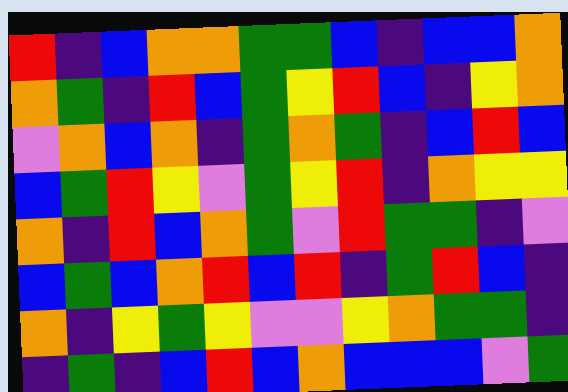[["red", "indigo", "blue", "orange", "orange", "green", "green", "blue", "indigo", "blue", "blue", "orange"], ["orange", "green", "indigo", "red", "blue", "green", "yellow", "red", "blue", "indigo", "yellow", "orange"], ["violet", "orange", "blue", "orange", "indigo", "green", "orange", "green", "indigo", "blue", "red", "blue"], ["blue", "green", "red", "yellow", "violet", "green", "yellow", "red", "indigo", "orange", "yellow", "yellow"], ["orange", "indigo", "red", "blue", "orange", "green", "violet", "red", "green", "green", "indigo", "violet"], ["blue", "green", "blue", "orange", "red", "blue", "red", "indigo", "green", "red", "blue", "indigo"], ["orange", "indigo", "yellow", "green", "yellow", "violet", "violet", "yellow", "orange", "green", "green", "indigo"], ["indigo", "green", "indigo", "blue", "red", "blue", "orange", "blue", "blue", "blue", "violet", "green"]]